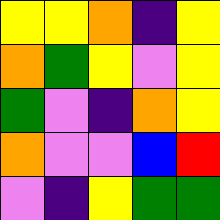[["yellow", "yellow", "orange", "indigo", "yellow"], ["orange", "green", "yellow", "violet", "yellow"], ["green", "violet", "indigo", "orange", "yellow"], ["orange", "violet", "violet", "blue", "red"], ["violet", "indigo", "yellow", "green", "green"]]